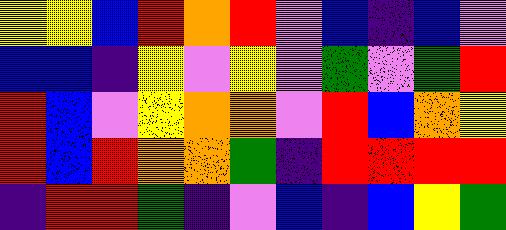[["yellow", "yellow", "blue", "red", "orange", "red", "violet", "blue", "indigo", "blue", "violet"], ["blue", "blue", "indigo", "yellow", "violet", "yellow", "violet", "green", "violet", "green", "red"], ["red", "blue", "violet", "yellow", "orange", "orange", "violet", "red", "blue", "orange", "yellow"], ["red", "blue", "red", "orange", "orange", "green", "indigo", "red", "red", "red", "red"], ["indigo", "red", "red", "green", "indigo", "violet", "blue", "indigo", "blue", "yellow", "green"]]